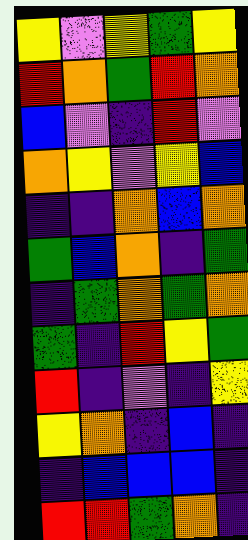[["yellow", "violet", "yellow", "green", "yellow"], ["red", "orange", "green", "red", "orange"], ["blue", "violet", "indigo", "red", "violet"], ["orange", "yellow", "violet", "yellow", "blue"], ["indigo", "indigo", "orange", "blue", "orange"], ["green", "blue", "orange", "indigo", "green"], ["indigo", "green", "orange", "green", "orange"], ["green", "indigo", "red", "yellow", "green"], ["red", "indigo", "violet", "indigo", "yellow"], ["yellow", "orange", "indigo", "blue", "indigo"], ["indigo", "blue", "blue", "blue", "indigo"], ["red", "red", "green", "orange", "indigo"]]